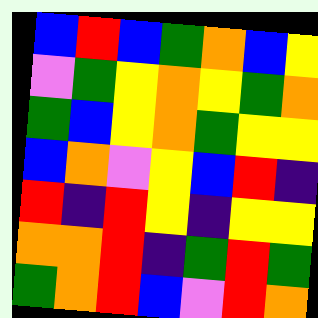[["blue", "red", "blue", "green", "orange", "blue", "yellow"], ["violet", "green", "yellow", "orange", "yellow", "green", "orange"], ["green", "blue", "yellow", "orange", "green", "yellow", "yellow"], ["blue", "orange", "violet", "yellow", "blue", "red", "indigo"], ["red", "indigo", "red", "yellow", "indigo", "yellow", "yellow"], ["orange", "orange", "red", "indigo", "green", "red", "green"], ["green", "orange", "red", "blue", "violet", "red", "orange"]]